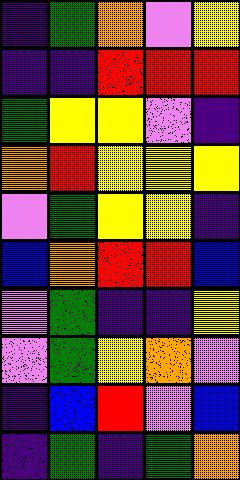[["indigo", "green", "orange", "violet", "yellow"], ["indigo", "indigo", "red", "red", "red"], ["green", "yellow", "yellow", "violet", "indigo"], ["orange", "red", "yellow", "yellow", "yellow"], ["violet", "green", "yellow", "yellow", "indigo"], ["blue", "orange", "red", "red", "blue"], ["violet", "green", "indigo", "indigo", "yellow"], ["violet", "green", "yellow", "orange", "violet"], ["indigo", "blue", "red", "violet", "blue"], ["indigo", "green", "indigo", "green", "orange"]]